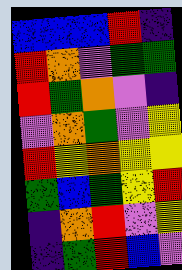[["blue", "blue", "blue", "red", "indigo"], ["red", "orange", "violet", "green", "green"], ["red", "green", "orange", "violet", "indigo"], ["violet", "orange", "green", "violet", "yellow"], ["red", "yellow", "orange", "yellow", "yellow"], ["green", "blue", "green", "yellow", "red"], ["indigo", "orange", "red", "violet", "yellow"], ["indigo", "green", "red", "blue", "violet"]]